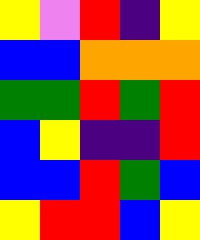[["yellow", "violet", "red", "indigo", "yellow"], ["blue", "blue", "orange", "orange", "orange"], ["green", "green", "red", "green", "red"], ["blue", "yellow", "indigo", "indigo", "red"], ["blue", "blue", "red", "green", "blue"], ["yellow", "red", "red", "blue", "yellow"]]